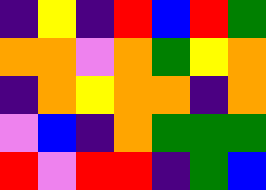[["indigo", "yellow", "indigo", "red", "blue", "red", "green"], ["orange", "orange", "violet", "orange", "green", "yellow", "orange"], ["indigo", "orange", "yellow", "orange", "orange", "indigo", "orange"], ["violet", "blue", "indigo", "orange", "green", "green", "green"], ["red", "violet", "red", "red", "indigo", "green", "blue"]]